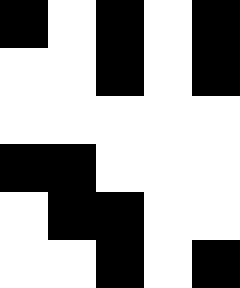[["black", "white", "black", "white", "black"], ["white", "white", "black", "white", "black"], ["white", "white", "white", "white", "white"], ["black", "black", "white", "white", "white"], ["white", "black", "black", "white", "white"], ["white", "white", "black", "white", "black"]]